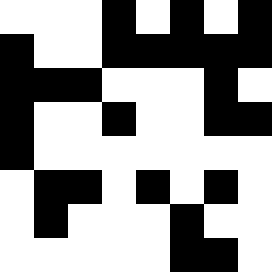[["white", "white", "white", "black", "white", "black", "white", "black"], ["black", "white", "white", "black", "black", "black", "black", "black"], ["black", "black", "black", "white", "white", "white", "black", "white"], ["black", "white", "white", "black", "white", "white", "black", "black"], ["black", "white", "white", "white", "white", "white", "white", "white"], ["white", "black", "black", "white", "black", "white", "black", "white"], ["white", "black", "white", "white", "white", "black", "white", "white"], ["white", "white", "white", "white", "white", "black", "black", "white"]]